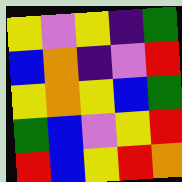[["yellow", "violet", "yellow", "indigo", "green"], ["blue", "orange", "indigo", "violet", "red"], ["yellow", "orange", "yellow", "blue", "green"], ["green", "blue", "violet", "yellow", "red"], ["red", "blue", "yellow", "red", "orange"]]